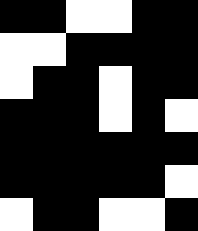[["black", "black", "white", "white", "black", "black"], ["white", "white", "black", "black", "black", "black"], ["white", "black", "black", "white", "black", "black"], ["black", "black", "black", "white", "black", "white"], ["black", "black", "black", "black", "black", "black"], ["black", "black", "black", "black", "black", "white"], ["white", "black", "black", "white", "white", "black"]]